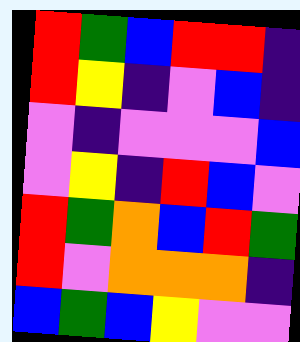[["red", "green", "blue", "red", "red", "indigo"], ["red", "yellow", "indigo", "violet", "blue", "indigo"], ["violet", "indigo", "violet", "violet", "violet", "blue"], ["violet", "yellow", "indigo", "red", "blue", "violet"], ["red", "green", "orange", "blue", "red", "green"], ["red", "violet", "orange", "orange", "orange", "indigo"], ["blue", "green", "blue", "yellow", "violet", "violet"]]